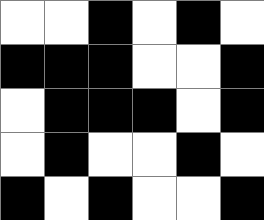[["white", "white", "black", "white", "black", "white"], ["black", "black", "black", "white", "white", "black"], ["white", "black", "black", "black", "white", "black"], ["white", "black", "white", "white", "black", "white"], ["black", "white", "black", "white", "white", "black"]]